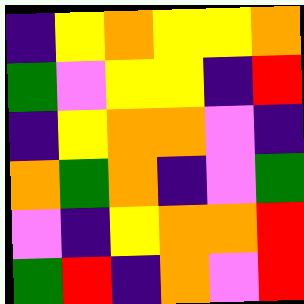[["indigo", "yellow", "orange", "yellow", "yellow", "orange"], ["green", "violet", "yellow", "yellow", "indigo", "red"], ["indigo", "yellow", "orange", "orange", "violet", "indigo"], ["orange", "green", "orange", "indigo", "violet", "green"], ["violet", "indigo", "yellow", "orange", "orange", "red"], ["green", "red", "indigo", "orange", "violet", "red"]]